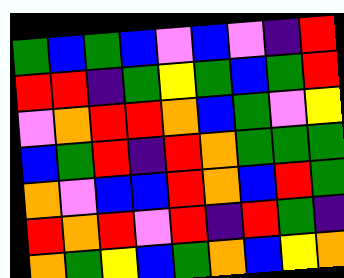[["green", "blue", "green", "blue", "violet", "blue", "violet", "indigo", "red"], ["red", "red", "indigo", "green", "yellow", "green", "blue", "green", "red"], ["violet", "orange", "red", "red", "orange", "blue", "green", "violet", "yellow"], ["blue", "green", "red", "indigo", "red", "orange", "green", "green", "green"], ["orange", "violet", "blue", "blue", "red", "orange", "blue", "red", "green"], ["red", "orange", "red", "violet", "red", "indigo", "red", "green", "indigo"], ["orange", "green", "yellow", "blue", "green", "orange", "blue", "yellow", "orange"]]